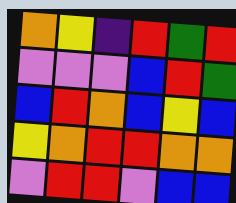[["orange", "yellow", "indigo", "red", "green", "red"], ["violet", "violet", "violet", "blue", "red", "green"], ["blue", "red", "orange", "blue", "yellow", "blue"], ["yellow", "orange", "red", "red", "orange", "orange"], ["violet", "red", "red", "violet", "blue", "blue"]]